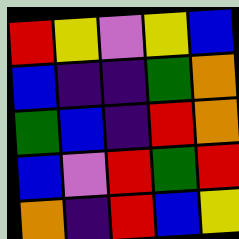[["red", "yellow", "violet", "yellow", "blue"], ["blue", "indigo", "indigo", "green", "orange"], ["green", "blue", "indigo", "red", "orange"], ["blue", "violet", "red", "green", "red"], ["orange", "indigo", "red", "blue", "yellow"]]